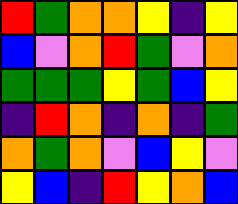[["red", "green", "orange", "orange", "yellow", "indigo", "yellow"], ["blue", "violet", "orange", "red", "green", "violet", "orange"], ["green", "green", "green", "yellow", "green", "blue", "yellow"], ["indigo", "red", "orange", "indigo", "orange", "indigo", "green"], ["orange", "green", "orange", "violet", "blue", "yellow", "violet"], ["yellow", "blue", "indigo", "red", "yellow", "orange", "blue"]]